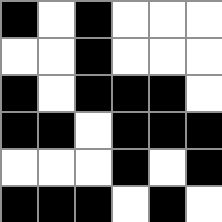[["black", "white", "black", "white", "white", "white"], ["white", "white", "black", "white", "white", "white"], ["black", "white", "black", "black", "black", "white"], ["black", "black", "white", "black", "black", "black"], ["white", "white", "white", "black", "white", "black"], ["black", "black", "black", "white", "black", "white"]]